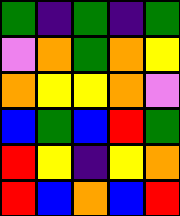[["green", "indigo", "green", "indigo", "green"], ["violet", "orange", "green", "orange", "yellow"], ["orange", "yellow", "yellow", "orange", "violet"], ["blue", "green", "blue", "red", "green"], ["red", "yellow", "indigo", "yellow", "orange"], ["red", "blue", "orange", "blue", "red"]]